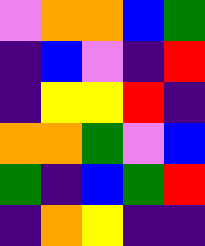[["violet", "orange", "orange", "blue", "green"], ["indigo", "blue", "violet", "indigo", "red"], ["indigo", "yellow", "yellow", "red", "indigo"], ["orange", "orange", "green", "violet", "blue"], ["green", "indigo", "blue", "green", "red"], ["indigo", "orange", "yellow", "indigo", "indigo"]]